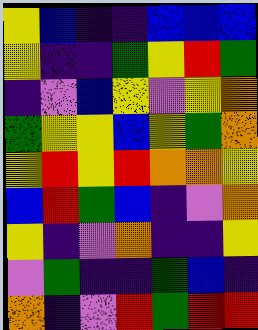[["yellow", "blue", "indigo", "indigo", "blue", "blue", "blue"], ["yellow", "indigo", "indigo", "green", "yellow", "red", "green"], ["indigo", "violet", "blue", "yellow", "violet", "yellow", "orange"], ["green", "yellow", "yellow", "blue", "yellow", "green", "orange"], ["yellow", "red", "yellow", "red", "orange", "orange", "yellow"], ["blue", "red", "green", "blue", "indigo", "violet", "orange"], ["yellow", "indigo", "violet", "orange", "indigo", "indigo", "yellow"], ["violet", "green", "indigo", "indigo", "green", "blue", "indigo"], ["orange", "indigo", "violet", "red", "green", "red", "red"]]